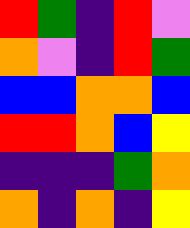[["red", "green", "indigo", "red", "violet"], ["orange", "violet", "indigo", "red", "green"], ["blue", "blue", "orange", "orange", "blue"], ["red", "red", "orange", "blue", "yellow"], ["indigo", "indigo", "indigo", "green", "orange"], ["orange", "indigo", "orange", "indigo", "yellow"]]